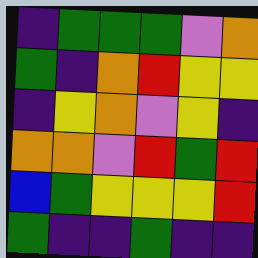[["indigo", "green", "green", "green", "violet", "orange"], ["green", "indigo", "orange", "red", "yellow", "yellow"], ["indigo", "yellow", "orange", "violet", "yellow", "indigo"], ["orange", "orange", "violet", "red", "green", "red"], ["blue", "green", "yellow", "yellow", "yellow", "red"], ["green", "indigo", "indigo", "green", "indigo", "indigo"]]